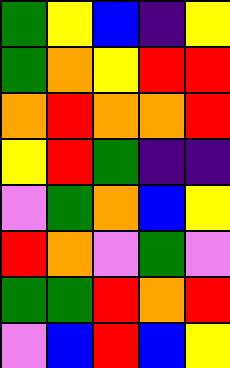[["green", "yellow", "blue", "indigo", "yellow"], ["green", "orange", "yellow", "red", "red"], ["orange", "red", "orange", "orange", "red"], ["yellow", "red", "green", "indigo", "indigo"], ["violet", "green", "orange", "blue", "yellow"], ["red", "orange", "violet", "green", "violet"], ["green", "green", "red", "orange", "red"], ["violet", "blue", "red", "blue", "yellow"]]